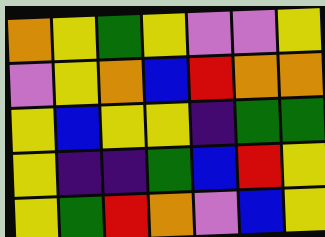[["orange", "yellow", "green", "yellow", "violet", "violet", "yellow"], ["violet", "yellow", "orange", "blue", "red", "orange", "orange"], ["yellow", "blue", "yellow", "yellow", "indigo", "green", "green"], ["yellow", "indigo", "indigo", "green", "blue", "red", "yellow"], ["yellow", "green", "red", "orange", "violet", "blue", "yellow"]]